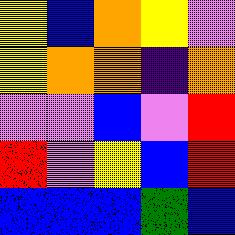[["yellow", "blue", "orange", "yellow", "violet"], ["yellow", "orange", "orange", "indigo", "orange"], ["violet", "violet", "blue", "violet", "red"], ["red", "violet", "yellow", "blue", "red"], ["blue", "blue", "blue", "green", "blue"]]